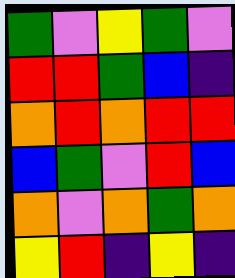[["green", "violet", "yellow", "green", "violet"], ["red", "red", "green", "blue", "indigo"], ["orange", "red", "orange", "red", "red"], ["blue", "green", "violet", "red", "blue"], ["orange", "violet", "orange", "green", "orange"], ["yellow", "red", "indigo", "yellow", "indigo"]]